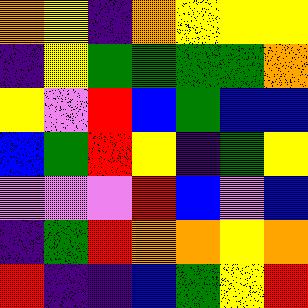[["orange", "yellow", "indigo", "orange", "yellow", "yellow", "yellow"], ["indigo", "yellow", "green", "green", "green", "green", "orange"], ["yellow", "violet", "red", "blue", "green", "blue", "blue"], ["blue", "green", "red", "yellow", "indigo", "green", "yellow"], ["violet", "violet", "violet", "red", "blue", "violet", "blue"], ["indigo", "green", "red", "orange", "orange", "yellow", "orange"], ["red", "indigo", "indigo", "blue", "green", "yellow", "red"]]